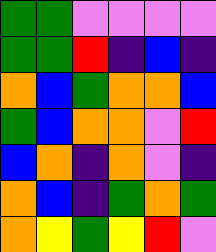[["green", "green", "violet", "violet", "violet", "violet"], ["green", "green", "red", "indigo", "blue", "indigo"], ["orange", "blue", "green", "orange", "orange", "blue"], ["green", "blue", "orange", "orange", "violet", "red"], ["blue", "orange", "indigo", "orange", "violet", "indigo"], ["orange", "blue", "indigo", "green", "orange", "green"], ["orange", "yellow", "green", "yellow", "red", "violet"]]